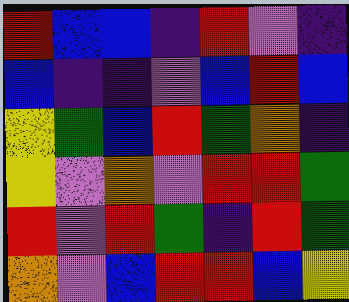[["red", "blue", "blue", "indigo", "red", "violet", "indigo"], ["blue", "indigo", "indigo", "violet", "blue", "red", "blue"], ["yellow", "green", "blue", "red", "green", "orange", "indigo"], ["yellow", "violet", "orange", "violet", "red", "red", "green"], ["red", "violet", "red", "green", "indigo", "red", "green"], ["orange", "violet", "blue", "red", "red", "blue", "yellow"]]